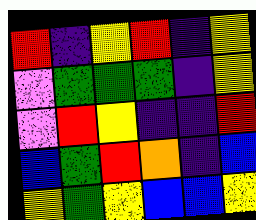[["red", "indigo", "yellow", "red", "indigo", "yellow"], ["violet", "green", "green", "green", "indigo", "yellow"], ["violet", "red", "yellow", "indigo", "indigo", "red"], ["blue", "green", "red", "orange", "indigo", "blue"], ["yellow", "green", "yellow", "blue", "blue", "yellow"]]